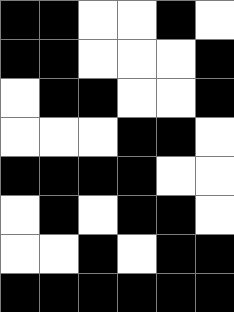[["black", "black", "white", "white", "black", "white"], ["black", "black", "white", "white", "white", "black"], ["white", "black", "black", "white", "white", "black"], ["white", "white", "white", "black", "black", "white"], ["black", "black", "black", "black", "white", "white"], ["white", "black", "white", "black", "black", "white"], ["white", "white", "black", "white", "black", "black"], ["black", "black", "black", "black", "black", "black"]]